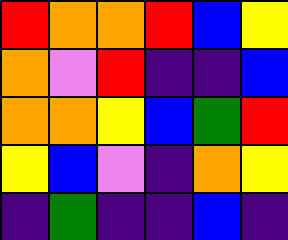[["red", "orange", "orange", "red", "blue", "yellow"], ["orange", "violet", "red", "indigo", "indigo", "blue"], ["orange", "orange", "yellow", "blue", "green", "red"], ["yellow", "blue", "violet", "indigo", "orange", "yellow"], ["indigo", "green", "indigo", "indigo", "blue", "indigo"]]